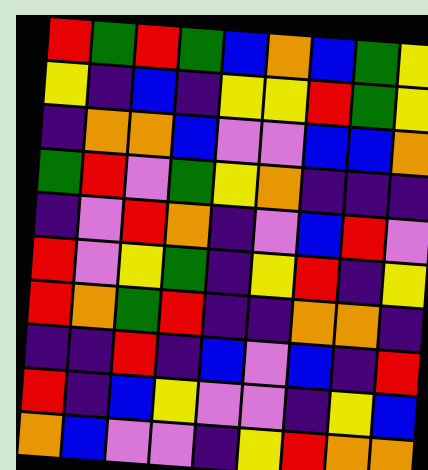[["red", "green", "red", "green", "blue", "orange", "blue", "green", "yellow"], ["yellow", "indigo", "blue", "indigo", "yellow", "yellow", "red", "green", "yellow"], ["indigo", "orange", "orange", "blue", "violet", "violet", "blue", "blue", "orange"], ["green", "red", "violet", "green", "yellow", "orange", "indigo", "indigo", "indigo"], ["indigo", "violet", "red", "orange", "indigo", "violet", "blue", "red", "violet"], ["red", "violet", "yellow", "green", "indigo", "yellow", "red", "indigo", "yellow"], ["red", "orange", "green", "red", "indigo", "indigo", "orange", "orange", "indigo"], ["indigo", "indigo", "red", "indigo", "blue", "violet", "blue", "indigo", "red"], ["red", "indigo", "blue", "yellow", "violet", "violet", "indigo", "yellow", "blue"], ["orange", "blue", "violet", "violet", "indigo", "yellow", "red", "orange", "orange"]]